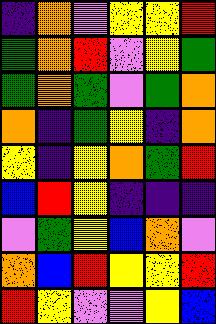[["indigo", "orange", "violet", "yellow", "yellow", "red"], ["green", "orange", "red", "violet", "yellow", "green"], ["green", "orange", "green", "violet", "green", "orange"], ["orange", "indigo", "green", "yellow", "indigo", "orange"], ["yellow", "indigo", "yellow", "orange", "green", "red"], ["blue", "red", "yellow", "indigo", "indigo", "indigo"], ["violet", "green", "yellow", "blue", "orange", "violet"], ["orange", "blue", "red", "yellow", "yellow", "red"], ["red", "yellow", "violet", "violet", "yellow", "blue"]]